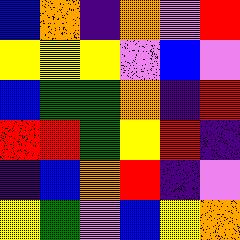[["blue", "orange", "indigo", "orange", "violet", "red"], ["yellow", "yellow", "yellow", "violet", "blue", "violet"], ["blue", "green", "green", "orange", "indigo", "red"], ["red", "red", "green", "yellow", "red", "indigo"], ["indigo", "blue", "orange", "red", "indigo", "violet"], ["yellow", "green", "violet", "blue", "yellow", "orange"]]